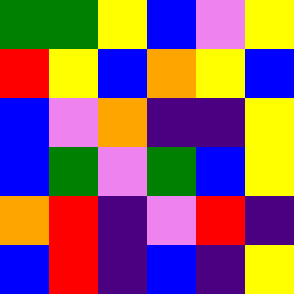[["green", "green", "yellow", "blue", "violet", "yellow"], ["red", "yellow", "blue", "orange", "yellow", "blue"], ["blue", "violet", "orange", "indigo", "indigo", "yellow"], ["blue", "green", "violet", "green", "blue", "yellow"], ["orange", "red", "indigo", "violet", "red", "indigo"], ["blue", "red", "indigo", "blue", "indigo", "yellow"]]